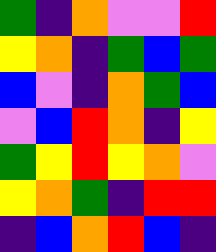[["green", "indigo", "orange", "violet", "violet", "red"], ["yellow", "orange", "indigo", "green", "blue", "green"], ["blue", "violet", "indigo", "orange", "green", "blue"], ["violet", "blue", "red", "orange", "indigo", "yellow"], ["green", "yellow", "red", "yellow", "orange", "violet"], ["yellow", "orange", "green", "indigo", "red", "red"], ["indigo", "blue", "orange", "red", "blue", "indigo"]]